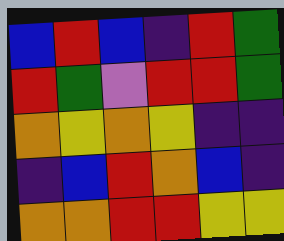[["blue", "red", "blue", "indigo", "red", "green"], ["red", "green", "violet", "red", "red", "green"], ["orange", "yellow", "orange", "yellow", "indigo", "indigo"], ["indigo", "blue", "red", "orange", "blue", "indigo"], ["orange", "orange", "red", "red", "yellow", "yellow"]]